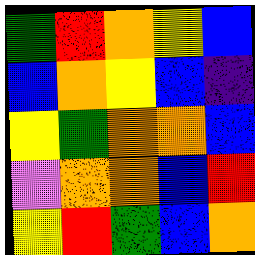[["green", "red", "orange", "yellow", "blue"], ["blue", "orange", "yellow", "blue", "indigo"], ["yellow", "green", "orange", "orange", "blue"], ["violet", "orange", "orange", "blue", "red"], ["yellow", "red", "green", "blue", "orange"]]